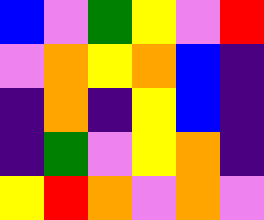[["blue", "violet", "green", "yellow", "violet", "red"], ["violet", "orange", "yellow", "orange", "blue", "indigo"], ["indigo", "orange", "indigo", "yellow", "blue", "indigo"], ["indigo", "green", "violet", "yellow", "orange", "indigo"], ["yellow", "red", "orange", "violet", "orange", "violet"]]